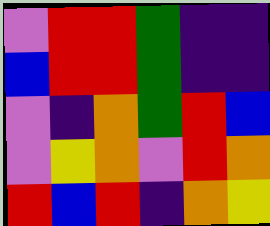[["violet", "red", "red", "green", "indigo", "indigo"], ["blue", "red", "red", "green", "indigo", "indigo"], ["violet", "indigo", "orange", "green", "red", "blue"], ["violet", "yellow", "orange", "violet", "red", "orange"], ["red", "blue", "red", "indigo", "orange", "yellow"]]